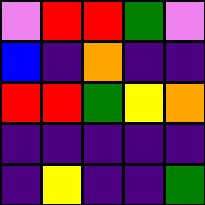[["violet", "red", "red", "green", "violet"], ["blue", "indigo", "orange", "indigo", "indigo"], ["red", "red", "green", "yellow", "orange"], ["indigo", "indigo", "indigo", "indigo", "indigo"], ["indigo", "yellow", "indigo", "indigo", "green"]]